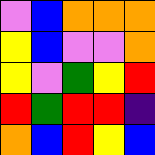[["violet", "blue", "orange", "orange", "orange"], ["yellow", "blue", "violet", "violet", "orange"], ["yellow", "violet", "green", "yellow", "red"], ["red", "green", "red", "red", "indigo"], ["orange", "blue", "red", "yellow", "blue"]]